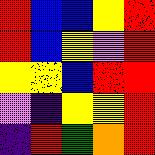[["red", "blue", "blue", "yellow", "red"], ["red", "blue", "yellow", "violet", "red"], ["yellow", "yellow", "blue", "red", "red"], ["violet", "indigo", "yellow", "yellow", "red"], ["indigo", "red", "green", "orange", "red"]]